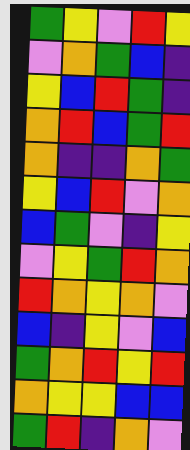[["green", "yellow", "violet", "red", "yellow"], ["violet", "orange", "green", "blue", "indigo"], ["yellow", "blue", "red", "green", "indigo"], ["orange", "red", "blue", "green", "red"], ["orange", "indigo", "indigo", "orange", "green"], ["yellow", "blue", "red", "violet", "orange"], ["blue", "green", "violet", "indigo", "yellow"], ["violet", "yellow", "green", "red", "orange"], ["red", "orange", "yellow", "orange", "violet"], ["blue", "indigo", "yellow", "violet", "blue"], ["green", "orange", "red", "yellow", "red"], ["orange", "yellow", "yellow", "blue", "blue"], ["green", "red", "indigo", "orange", "violet"]]